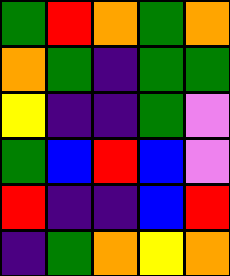[["green", "red", "orange", "green", "orange"], ["orange", "green", "indigo", "green", "green"], ["yellow", "indigo", "indigo", "green", "violet"], ["green", "blue", "red", "blue", "violet"], ["red", "indigo", "indigo", "blue", "red"], ["indigo", "green", "orange", "yellow", "orange"]]